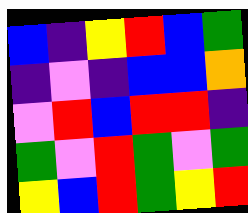[["blue", "indigo", "yellow", "red", "blue", "green"], ["indigo", "violet", "indigo", "blue", "blue", "orange"], ["violet", "red", "blue", "red", "red", "indigo"], ["green", "violet", "red", "green", "violet", "green"], ["yellow", "blue", "red", "green", "yellow", "red"]]